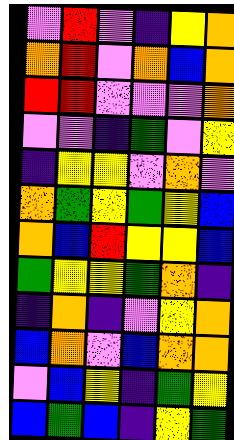[["violet", "red", "violet", "indigo", "yellow", "orange"], ["orange", "red", "violet", "orange", "blue", "orange"], ["red", "red", "violet", "violet", "violet", "orange"], ["violet", "violet", "indigo", "green", "violet", "yellow"], ["indigo", "yellow", "yellow", "violet", "orange", "violet"], ["orange", "green", "yellow", "green", "yellow", "blue"], ["orange", "blue", "red", "yellow", "yellow", "blue"], ["green", "yellow", "yellow", "green", "orange", "indigo"], ["indigo", "orange", "indigo", "violet", "yellow", "orange"], ["blue", "orange", "violet", "blue", "orange", "orange"], ["violet", "blue", "yellow", "indigo", "green", "yellow"], ["blue", "green", "blue", "indigo", "yellow", "green"]]